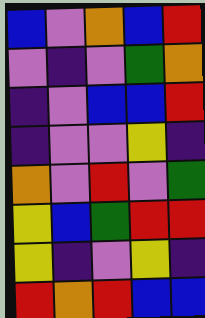[["blue", "violet", "orange", "blue", "red"], ["violet", "indigo", "violet", "green", "orange"], ["indigo", "violet", "blue", "blue", "red"], ["indigo", "violet", "violet", "yellow", "indigo"], ["orange", "violet", "red", "violet", "green"], ["yellow", "blue", "green", "red", "red"], ["yellow", "indigo", "violet", "yellow", "indigo"], ["red", "orange", "red", "blue", "blue"]]